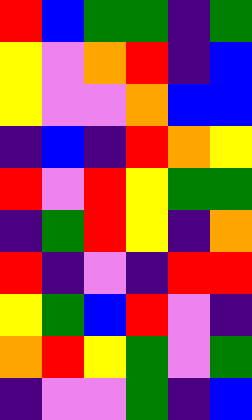[["red", "blue", "green", "green", "indigo", "green"], ["yellow", "violet", "orange", "red", "indigo", "blue"], ["yellow", "violet", "violet", "orange", "blue", "blue"], ["indigo", "blue", "indigo", "red", "orange", "yellow"], ["red", "violet", "red", "yellow", "green", "green"], ["indigo", "green", "red", "yellow", "indigo", "orange"], ["red", "indigo", "violet", "indigo", "red", "red"], ["yellow", "green", "blue", "red", "violet", "indigo"], ["orange", "red", "yellow", "green", "violet", "green"], ["indigo", "violet", "violet", "green", "indigo", "blue"]]